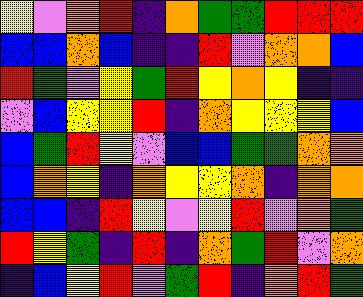[["yellow", "violet", "orange", "red", "indigo", "orange", "green", "green", "red", "red", "red"], ["blue", "blue", "orange", "blue", "indigo", "indigo", "red", "violet", "orange", "orange", "blue"], ["red", "green", "violet", "yellow", "green", "red", "yellow", "orange", "yellow", "indigo", "indigo"], ["violet", "blue", "yellow", "yellow", "red", "indigo", "orange", "yellow", "yellow", "yellow", "blue"], ["blue", "green", "red", "yellow", "violet", "blue", "blue", "green", "green", "orange", "orange"], ["blue", "orange", "yellow", "indigo", "orange", "yellow", "yellow", "orange", "indigo", "orange", "orange"], ["blue", "blue", "indigo", "red", "yellow", "violet", "yellow", "red", "violet", "orange", "green"], ["red", "yellow", "green", "indigo", "red", "indigo", "orange", "green", "red", "violet", "orange"], ["indigo", "blue", "yellow", "red", "violet", "green", "red", "indigo", "orange", "red", "green"]]